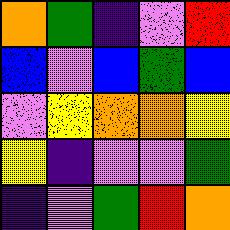[["orange", "green", "indigo", "violet", "red"], ["blue", "violet", "blue", "green", "blue"], ["violet", "yellow", "orange", "orange", "yellow"], ["yellow", "indigo", "violet", "violet", "green"], ["indigo", "violet", "green", "red", "orange"]]